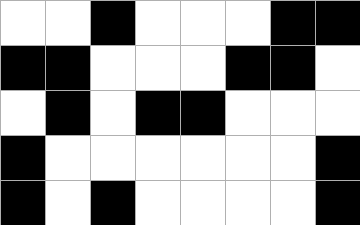[["white", "white", "black", "white", "white", "white", "black", "black"], ["black", "black", "white", "white", "white", "black", "black", "white"], ["white", "black", "white", "black", "black", "white", "white", "white"], ["black", "white", "white", "white", "white", "white", "white", "black"], ["black", "white", "black", "white", "white", "white", "white", "black"]]